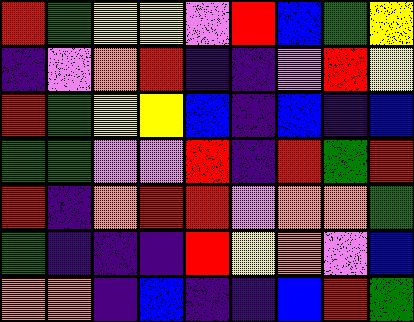[["red", "green", "yellow", "yellow", "violet", "red", "blue", "green", "yellow"], ["indigo", "violet", "orange", "red", "indigo", "indigo", "violet", "red", "yellow"], ["red", "green", "yellow", "yellow", "blue", "indigo", "blue", "indigo", "blue"], ["green", "green", "violet", "violet", "red", "indigo", "red", "green", "red"], ["red", "indigo", "orange", "red", "red", "violet", "orange", "orange", "green"], ["green", "indigo", "indigo", "indigo", "red", "yellow", "orange", "violet", "blue"], ["orange", "orange", "indigo", "blue", "indigo", "indigo", "blue", "red", "green"]]